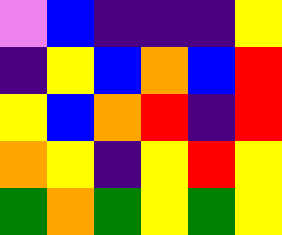[["violet", "blue", "indigo", "indigo", "indigo", "yellow"], ["indigo", "yellow", "blue", "orange", "blue", "red"], ["yellow", "blue", "orange", "red", "indigo", "red"], ["orange", "yellow", "indigo", "yellow", "red", "yellow"], ["green", "orange", "green", "yellow", "green", "yellow"]]